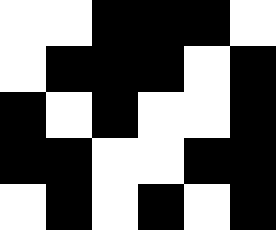[["white", "white", "black", "black", "black", "white"], ["white", "black", "black", "black", "white", "black"], ["black", "white", "black", "white", "white", "black"], ["black", "black", "white", "white", "black", "black"], ["white", "black", "white", "black", "white", "black"]]